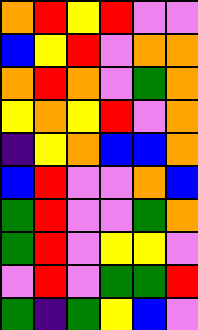[["orange", "red", "yellow", "red", "violet", "violet"], ["blue", "yellow", "red", "violet", "orange", "orange"], ["orange", "red", "orange", "violet", "green", "orange"], ["yellow", "orange", "yellow", "red", "violet", "orange"], ["indigo", "yellow", "orange", "blue", "blue", "orange"], ["blue", "red", "violet", "violet", "orange", "blue"], ["green", "red", "violet", "violet", "green", "orange"], ["green", "red", "violet", "yellow", "yellow", "violet"], ["violet", "red", "violet", "green", "green", "red"], ["green", "indigo", "green", "yellow", "blue", "violet"]]